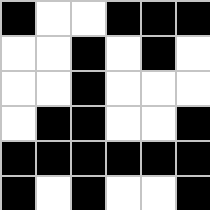[["black", "white", "white", "black", "black", "black"], ["white", "white", "black", "white", "black", "white"], ["white", "white", "black", "white", "white", "white"], ["white", "black", "black", "white", "white", "black"], ["black", "black", "black", "black", "black", "black"], ["black", "white", "black", "white", "white", "black"]]